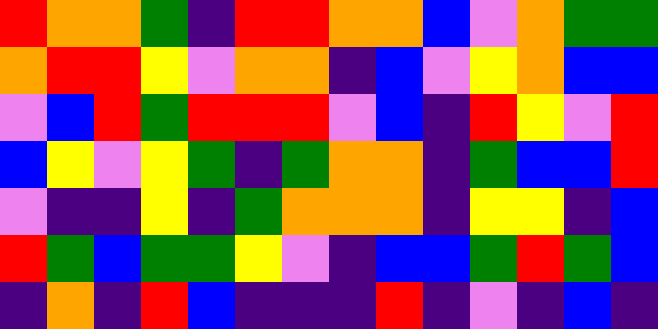[["red", "orange", "orange", "green", "indigo", "red", "red", "orange", "orange", "blue", "violet", "orange", "green", "green"], ["orange", "red", "red", "yellow", "violet", "orange", "orange", "indigo", "blue", "violet", "yellow", "orange", "blue", "blue"], ["violet", "blue", "red", "green", "red", "red", "red", "violet", "blue", "indigo", "red", "yellow", "violet", "red"], ["blue", "yellow", "violet", "yellow", "green", "indigo", "green", "orange", "orange", "indigo", "green", "blue", "blue", "red"], ["violet", "indigo", "indigo", "yellow", "indigo", "green", "orange", "orange", "orange", "indigo", "yellow", "yellow", "indigo", "blue"], ["red", "green", "blue", "green", "green", "yellow", "violet", "indigo", "blue", "blue", "green", "red", "green", "blue"], ["indigo", "orange", "indigo", "red", "blue", "indigo", "indigo", "indigo", "red", "indigo", "violet", "indigo", "blue", "indigo"]]